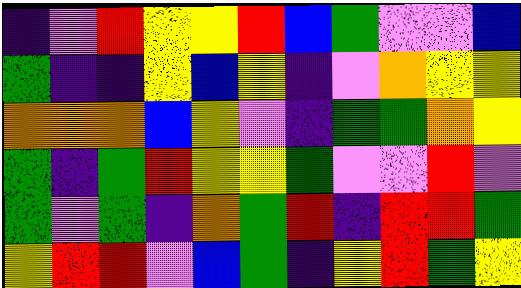[["indigo", "violet", "red", "yellow", "yellow", "red", "blue", "green", "violet", "violet", "blue"], ["green", "indigo", "indigo", "yellow", "blue", "yellow", "indigo", "violet", "orange", "yellow", "yellow"], ["orange", "orange", "orange", "blue", "yellow", "violet", "indigo", "green", "green", "orange", "yellow"], ["green", "indigo", "green", "red", "yellow", "yellow", "green", "violet", "violet", "red", "violet"], ["green", "violet", "green", "indigo", "orange", "green", "red", "indigo", "red", "red", "green"], ["yellow", "red", "red", "violet", "blue", "green", "indigo", "yellow", "red", "green", "yellow"]]